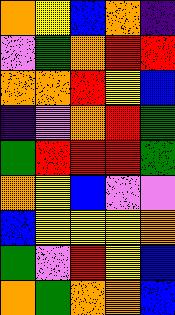[["orange", "yellow", "blue", "orange", "indigo"], ["violet", "green", "orange", "red", "red"], ["orange", "orange", "red", "yellow", "blue"], ["indigo", "violet", "orange", "red", "green"], ["green", "red", "red", "red", "green"], ["orange", "yellow", "blue", "violet", "violet"], ["blue", "yellow", "yellow", "yellow", "orange"], ["green", "violet", "red", "yellow", "blue"], ["orange", "green", "orange", "orange", "blue"]]